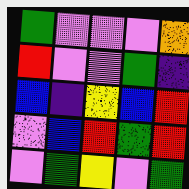[["green", "violet", "violet", "violet", "orange"], ["red", "violet", "violet", "green", "indigo"], ["blue", "indigo", "yellow", "blue", "red"], ["violet", "blue", "red", "green", "red"], ["violet", "green", "yellow", "violet", "green"]]